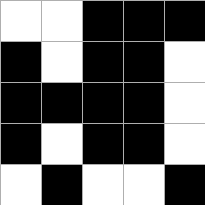[["white", "white", "black", "black", "black"], ["black", "white", "black", "black", "white"], ["black", "black", "black", "black", "white"], ["black", "white", "black", "black", "white"], ["white", "black", "white", "white", "black"]]